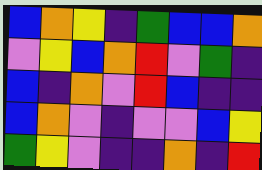[["blue", "orange", "yellow", "indigo", "green", "blue", "blue", "orange"], ["violet", "yellow", "blue", "orange", "red", "violet", "green", "indigo"], ["blue", "indigo", "orange", "violet", "red", "blue", "indigo", "indigo"], ["blue", "orange", "violet", "indigo", "violet", "violet", "blue", "yellow"], ["green", "yellow", "violet", "indigo", "indigo", "orange", "indigo", "red"]]